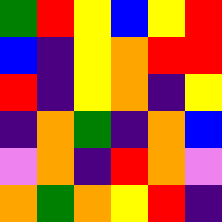[["green", "red", "yellow", "blue", "yellow", "red"], ["blue", "indigo", "yellow", "orange", "red", "red"], ["red", "indigo", "yellow", "orange", "indigo", "yellow"], ["indigo", "orange", "green", "indigo", "orange", "blue"], ["violet", "orange", "indigo", "red", "orange", "violet"], ["orange", "green", "orange", "yellow", "red", "indigo"]]